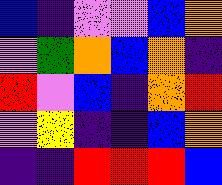[["blue", "indigo", "violet", "violet", "blue", "orange"], ["violet", "green", "orange", "blue", "orange", "indigo"], ["red", "violet", "blue", "indigo", "orange", "red"], ["violet", "yellow", "indigo", "indigo", "blue", "orange"], ["indigo", "indigo", "red", "red", "red", "blue"]]